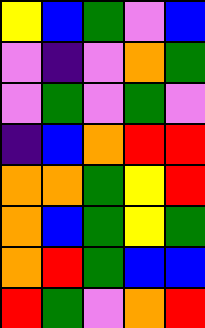[["yellow", "blue", "green", "violet", "blue"], ["violet", "indigo", "violet", "orange", "green"], ["violet", "green", "violet", "green", "violet"], ["indigo", "blue", "orange", "red", "red"], ["orange", "orange", "green", "yellow", "red"], ["orange", "blue", "green", "yellow", "green"], ["orange", "red", "green", "blue", "blue"], ["red", "green", "violet", "orange", "red"]]